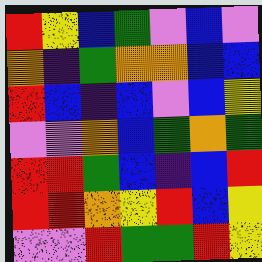[["red", "yellow", "blue", "green", "violet", "blue", "violet"], ["orange", "indigo", "green", "orange", "orange", "blue", "blue"], ["red", "blue", "indigo", "blue", "violet", "blue", "yellow"], ["violet", "violet", "orange", "blue", "green", "orange", "green"], ["red", "red", "green", "blue", "indigo", "blue", "red"], ["red", "red", "orange", "yellow", "red", "blue", "yellow"], ["violet", "violet", "red", "green", "green", "red", "yellow"]]